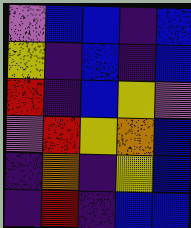[["violet", "blue", "blue", "indigo", "blue"], ["yellow", "indigo", "blue", "indigo", "blue"], ["red", "indigo", "blue", "yellow", "violet"], ["violet", "red", "yellow", "orange", "blue"], ["indigo", "orange", "indigo", "yellow", "blue"], ["indigo", "red", "indigo", "blue", "blue"]]